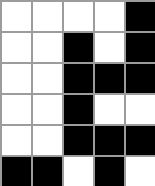[["white", "white", "white", "white", "black"], ["white", "white", "black", "white", "black"], ["white", "white", "black", "black", "black"], ["white", "white", "black", "white", "white"], ["white", "white", "black", "black", "black"], ["black", "black", "white", "black", "white"]]